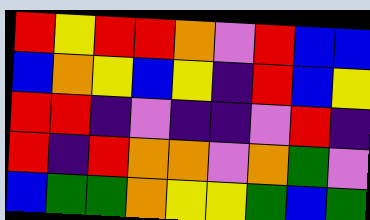[["red", "yellow", "red", "red", "orange", "violet", "red", "blue", "blue"], ["blue", "orange", "yellow", "blue", "yellow", "indigo", "red", "blue", "yellow"], ["red", "red", "indigo", "violet", "indigo", "indigo", "violet", "red", "indigo"], ["red", "indigo", "red", "orange", "orange", "violet", "orange", "green", "violet"], ["blue", "green", "green", "orange", "yellow", "yellow", "green", "blue", "green"]]